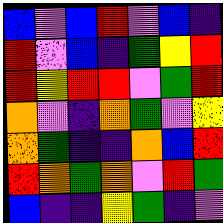[["blue", "violet", "blue", "red", "violet", "blue", "indigo"], ["red", "violet", "blue", "indigo", "green", "yellow", "red"], ["red", "yellow", "red", "red", "violet", "green", "red"], ["orange", "violet", "indigo", "orange", "green", "violet", "yellow"], ["orange", "green", "indigo", "indigo", "orange", "blue", "red"], ["red", "orange", "green", "orange", "violet", "red", "green"], ["blue", "indigo", "indigo", "yellow", "green", "indigo", "violet"]]